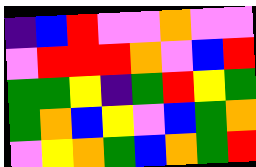[["indigo", "blue", "red", "violet", "violet", "orange", "violet", "violet"], ["violet", "red", "red", "red", "orange", "violet", "blue", "red"], ["green", "green", "yellow", "indigo", "green", "red", "yellow", "green"], ["green", "orange", "blue", "yellow", "violet", "blue", "green", "orange"], ["violet", "yellow", "orange", "green", "blue", "orange", "green", "red"]]